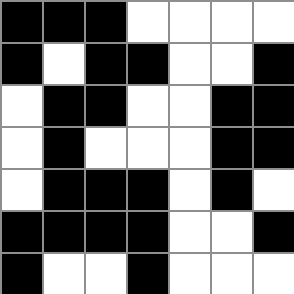[["black", "black", "black", "white", "white", "white", "white"], ["black", "white", "black", "black", "white", "white", "black"], ["white", "black", "black", "white", "white", "black", "black"], ["white", "black", "white", "white", "white", "black", "black"], ["white", "black", "black", "black", "white", "black", "white"], ["black", "black", "black", "black", "white", "white", "black"], ["black", "white", "white", "black", "white", "white", "white"]]